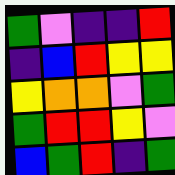[["green", "violet", "indigo", "indigo", "red"], ["indigo", "blue", "red", "yellow", "yellow"], ["yellow", "orange", "orange", "violet", "green"], ["green", "red", "red", "yellow", "violet"], ["blue", "green", "red", "indigo", "green"]]